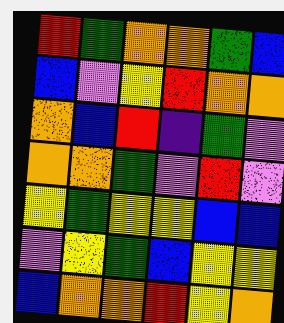[["red", "green", "orange", "orange", "green", "blue"], ["blue", "violet", "yellow", "red", "orange", "orange"], ["orange", "blue", "red", "indigo", "green", "violet"], ["orange", "orange", "green", "violet", "red", "violet"], ["yellow", "green", "yellow", "yellow", "blue", "blue"], ["violet", "yellow", "green", "blue", "yellow", "yellow"], ["blue", "orange", "orange", "red", "yellow", "orange"]]